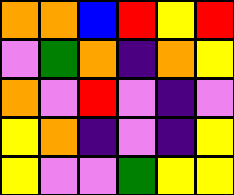[["orange", "orange", "blue", "red", "yellow", "red"], ["violet", "green", "orange", "indigo", "orange", "yellow"], ["orange", "violet", "red", "violet", "indigo", "violet"], ["yellow", "orange", "indigo", "violet", "indigo", "yellow"], ["yellow", "violet", "violet", "green", "yellow", "yellow"]]